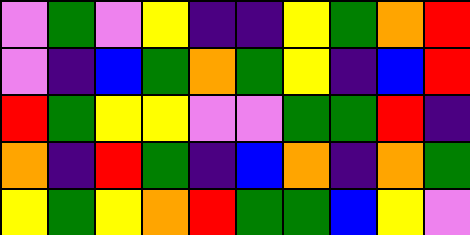[["violet", "green", "violet", "yellow", "indigo", "indigo", "yellow", "green", "orange", "red"], ["violet", "indigo", "blue", "green", "orange", "green", "yellow", "indigo", "blue", "red"], ["red", "green", "yellow", "yellow", "violet", "violet", "green", "green", "red", "indigo"], ["orange", "indigo", "red", "green", "indigo", "blue", "orange", "indigo", "orange", "green"], ["yellow", "green", "yellow", "orange", "red", "green", "green", "blue", "yellow", "violet"]]